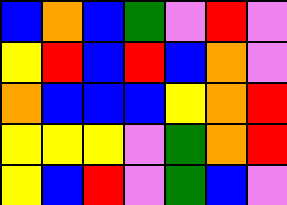[["blue", "orange", "blue", "green", "violet", "red", "violet"], ["yellow", "red", "blue", "red", "blue", "orange", "violet"], ["orange", "blue", "blue", "blue", "yellow", "orange", "red"], ["yellow", "yellow", "yellow", "violet", "green", "orange", "red"], ["yellow", "blue", "red", "violet", "green", "blue", "violet"]]